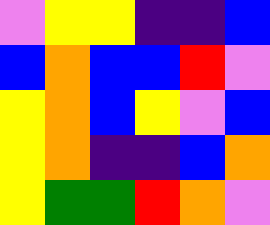[["violet", "yellow", "yellow", "indigo", "indigo", "blue"], ["blue", "orange", "blue", "blue", "red", "violet"], ["yellow", "orange", "blue", "yellow", "violet", "blue"], ["yellow", "orange", "indigo", "indigo", "blue", "orange"], ["yellow", "green", "green", "red", "orange", "violet"]]